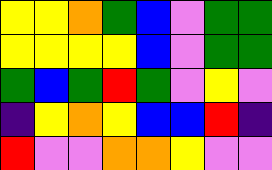[["yellow", "yellow", "orange", "green", "blue", "violet", "green", "green"], ["yellow", "yellow", "yellow", "yellow", "blue", "violet", "green", "green"], ["green", "blue", "green", "red", "green", "violet", "yellow", "violet"], ["indigo", "yellow", "orange", "yellow", "blue", "blue", "red", "indigo"], ["red", "violet", "violet", "orange", "orange", "yellow", "violet", "violet"]]